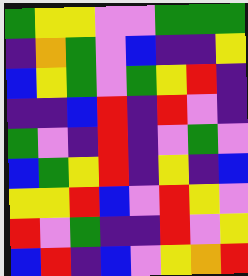[["green", "yellow", "yellow", "violet", "violet", "green", "green", "green"], ["indigo", "orange", "green", "violet", "blue", "indigo", "indigo", "yellow"], ["blue", "yellow", "green", "violet", "green", "yellow", "red", "indigo"], ["indigo", "indigo", "blue", "red", "indigo", "red", "violet", "indigo"], ["green", "violet", "indigo", "red", "indigo", "violet", "green", "violet"], ["blue", "green", "yellow", "red", "indigo", "yellow", "indigo", "blue"], ["yellow", "yellow", "red", "blue", "violet", "red", "yellow", "violet"], ["red", "violet", "green", "indigo", "indigo", "red", "violet", "yellow"], ["blue", "red", "indigo", "blue", "violet", "yellow", "orange", "red"]]